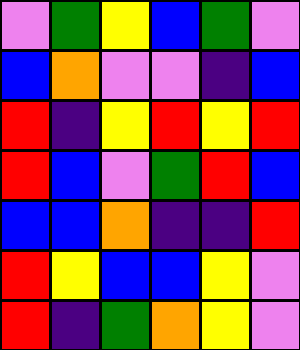[["violet", "green", "yellow", "blue", "green", "violet"], ["blue", "orange", "violet", "violet", "indigo", "blue"], ["red", "indigo", "yellow", "red", "yellow", "red"], ["red", "blue", "violet", "green", "red", "blue"], ["blue", "blue", "orange", "indigo", "indigo", "red"], ["red", "yellow", "blue", "blue", "yellow", "violet"], ["red", "indigo", "green", "orange", "yellow", "violet"]]